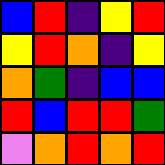[["blue", "red", "indigo", "yellow", "red"], ["yellow", "red", "orange", "indigo", "yellow"], ["orange", "green", "indigo", "blue", "blue"], ["red", "blue", "red", "red", "green"], ["violet", "orange", "red", "orange", "red"]]